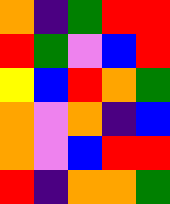[["orange", "indigo", "green", "red", "red"], ["red", "green", "violet", "blue", "red"], ["yellow", "blue", "red", "orange", "green"], ["orange", "violet", "orange", "indigo", "blue"], ["orange", "violet", "blue", "red", "red"], ["red", "indigo", "orange", "orange", "green"]]